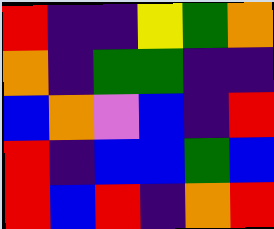[["red", "indigo", "indigo", "yellow", "green", "orange"], ["orange", "indigo", "green", "green", "indigo", "indigo"], ["blue", "orange", "violet", "blue", "indigo", "red"], ["red", "indigo", "blue", "blue", "green", "blue"], ["red", "blue", "red", "indigo", "orange", "red"]]